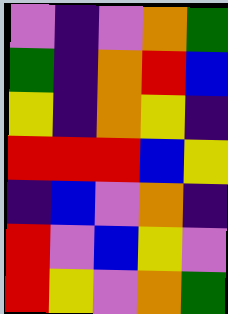[["violet", "indigo", "violet", "orange", "green"], ["green", "indigo", "orange", "red", "blue"], ["yellow", "indigo", "orange", "yellow", "indigo"], ["red", "red", "red", "blue", "yellow"], ["indigo", "blue", "violet", "orange", "indigo"], ["red", "violet", "blue", "yellow", "violet"], ["red", "yellow", "violet", "orange", "green"]]